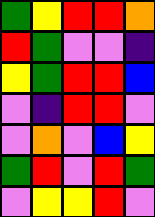[["green", "yellow", "red", "red", "orange"], ["red", "green", "violet", "violet", "indigo"], ["yellow", "green", "red", "red", "blue"], ["violet", "indigo", "red", "red", "violet"], ["violet", "orange", "violet", "blue", "yellow"], ["green", "red", "violet", "red", "green"], ["violet", "yellow", "yellow", "red", "violet"]]